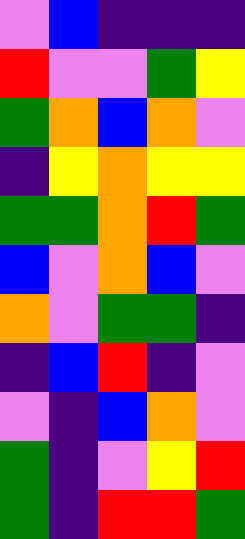[["violet", "blue", "indigo", "indigo", "indigo"], ["red", "violet", "violet", "green", "yellow"], ["green", "orange", "blue", "orange", "violet"], ["indigo", "yellow", "orange", "yellow", "yellow"], ["green", "green", "orange", "red", "green"], ["blue", "violet", "orange", "blue", "violet"], ["orange", "violet", "green", "green", "indigo"], ["indigo", "blue", "red", "indigo", "violet"], ["violet", "indigo", "blue", "orange", "violet"], ["green", "indigo", "violet", "yellow", "red"], ["green", "indigo", "red", "red", "green"]]